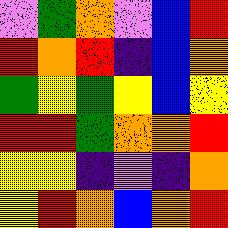[["violet", "green", "orange", "violet", "blue", "red"], ["red", "orange", "red", "indigo", "blue", "orange"], ["green", "yellow", "green", "yellow", "blue", "yellow"], ["red", "red", "green", "orange", "orange", "red"], ["yellow", "yellow", "indigo", "violet", "indigo", "orange"], ["yellow", "red", "orange", "blue", "orange", "red"]]